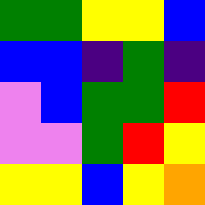[["green", "green", "yellow", "yellow", "blue"], ["blue", "blue", "indigo", "green", "indigo"], ["violet", "blue", "green", "green", "red"], ["violet", "violet", "green", "red", "yellow"], ["yellow", "yellow", "blue", "yellow", "orange"]]